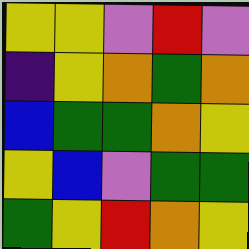[["yellow", "yellow", "violet", "red", "violet"], ["indigo", "yellow", "orange", "green", "orange"], ["blue", "green", "green", "orange", "yellow"], ["yellow", "blue", "violet", "green", "green"], ["green", "yellow", "red", "orange", "yellow"]]